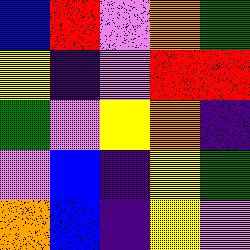[["blue", "red", "violet", "orange", "green"], ["yellow", "indigo", "violet", "red", "red"], ["green", "violet", "yellow", "orange", "indigo"], ["violet", "blue", "indigo", "yellow", "green"], ["orange", "blue", "indigo", "yellow", "violet"]]